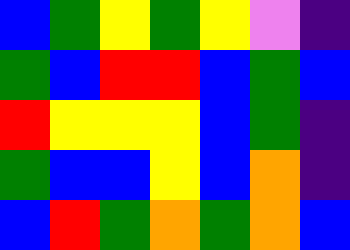[["blue", "green", "yellow", "green", "yellow", "violet", "indigo"], ["green", "blue", "red", "red", "blue", "green", "blue"], ["red", "yellow", "yellow", "yellow", "blue", "green", "indigo"], ["green", "blue", "blue", "yellow", "blue", "orange", "indigo"], ["blue", "red", "green", "orange", "green", "orange", "blue"]]